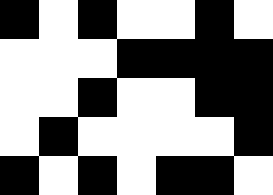[["black", "white", "black", "white", "white", "black", "white"], ["white", "white", "white", "black", "black", "black", "black"], ["white", "white", "black", "white", "white", "black", "black"], ["white", "black", "white", "white", "white", "white", "black"], ["black", "white", "black", "white", "black", "black", "white"]]